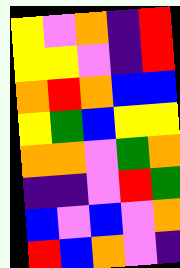[["yellow", "violet", "orange", "indigo", "red"], ["yellow", "yellow", "violet", "indigo", "red"], ["orange", "red", "orange", "blue", "blue"], ["yellow", "green", "blue", "yellow", "yellow"], ["orange", "orange", "violet", "green", "orange"], ["indigo", "indigo", "violet", "red", "green"], ["blue", "violet", "blue", "violet", "orange"], ["red", "blue", "orange", "violet", "indigo"]]